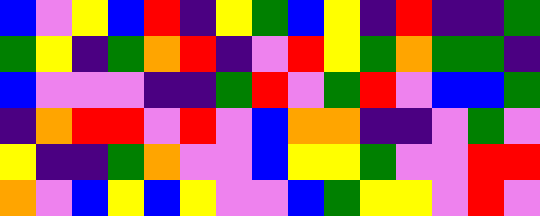[["blue", "violet", "yellow", "blue", "red", "indigo", "yellow", "green", "blue", "yellow", "indigo", "red", "indigo", "indigo", "green"], ["green", "yellow", "indigo", "green", "orange", "red", "indigo", "violet", "red", "yellow", "green", "orange", "green", "green", "indigo"], ["blue", "violet", "violet", "violet", "indigo", "indigo", "green", "red", "violet", "green", "red", "violet", "blue", "blue", "green"], ["indigo", "orange", "red", "red", "violet", "red", "violet", "blue", "orange", "orange", "indigo", "indigo", "violet", "green", "violet"], ["yellow", "indigo", "indigo", "green", "orange", "violet", "violet", "blue", "yellow", "yellow", "green", "violet", "violet", "red", "red"], ["orange", "violet", "blue", "yellow", "blue", "yellow", "violet", "violet", "blue", "green", "yellow", "yellow", "violet", "red", "violet"]]